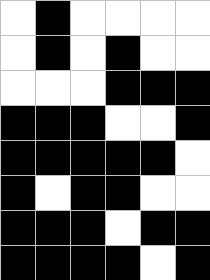[["white", "black", "white", "white", "white", "white"], ["white", "black", "white", "black", "white", "white"], ["white", "white", "white", "black", "black", "black"], ["black", "black", "black", "white", "white", "black"], ["black", "black", "black", "black", "black", "white"], ["black", "white", "black", "black", "white", "white"], ["black", "black", "black", "white", "black", "black"], ["black", "black", "black", "black", "white", "black"]]